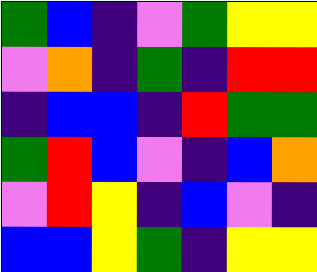[["green", "blue", "indigo", "violet", "green", "yellow", "yellow"], ["violet", "orange", "indigo", "green", "indigo", "red", "red"], ["indigo", "blue", "blue", "indigo", "red", "green", "green"], ["green", "red", "blue", "violet", "indigo", "blue", "orange"], ["violet", "red", "yellow", "indigo", "blue", "violet", "indigo"], ["blue", "blue", "yellow", "green", "indigo", "yellow", "yellow"]]